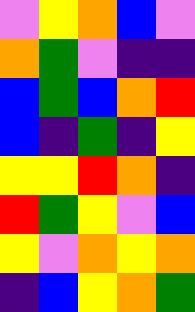[["violet", "yellow", "orange", "blue", "violet"], ["orange", "green", "violet", "indigo", "indigo"], ["blue", "green", "blue", "orange", "red"], ["blue", "indigo", "green", "indigo", "yellow"], ["yellow", "yellow", "red", "orange", "indigo"], ["red", "green", "yellow", "violet", "blue"], ["yellow", "violet", "orange", "yellow", "orange"], ["indigo", "blue", "yellow", "orange", "green"]]